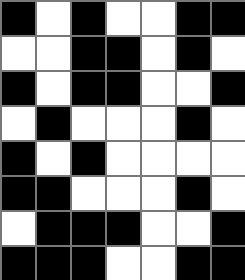[["black", "white", "black", "white", "white", "black", "black"], ["white", "white", "black", "black", "white", "black", "white"], ["black", "white", "black", "black", "white", "white", "black"], ["white", "black", "white", "white", "white", "black", "white"], ["black", "white", "black", "white", "white", "white", "white"], ["black", "black", "white", "white", "white", "black", "white"], ["white", "black", "black", "black", "white", "white", "black"], ["black", "black", "black", "white", "white", "black", "black"]]